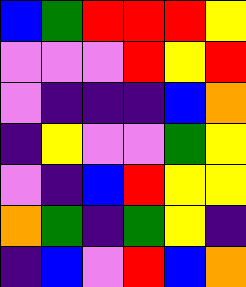[["blue", "green", "red", "red", "red", "yellow"], ["violet", "violet", "violet", "red", "yellow", "red"], ["violet", "indigo", "indigo", "indigo", "blue", "orange"], ["indigo", "yellow", "violet", "violet", "green", "yellow"], ["violet", "indigo", "blue", "red", "yellow", "yellow"], ["orange", "green", "indigo", "green", "yellow", "indigo"], ["indigo", "blue", "violet", "red", "blue", "orange"]]